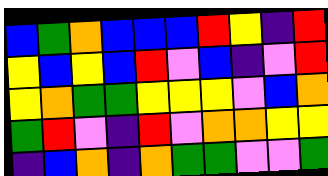[["blue", "green", "orange", "blue", "blue", "blue", "red", "yellow", "indigo", "red"], ["yellow", "blue", "yellow", "blue", "red", "violet", "blue", "indigo", "violet", "red"], ["yellow", "orange", "green", "green", "yellow", "yellow", "yellow", "violet", "blue", "orange"], ["green", "red", "violet", "indigo", "red", "violet", "orange", "orange", "yellow", "yellow"], ["indigo", "blue", "orange", "indigo", "orange", "green", "green", "violet", "violet", "green"]]